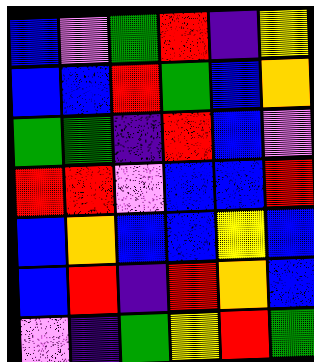[["blue", "violet", "green", "red", "indigo", "yellow"], ["blue", "blue", "red", "green", "blue", "orange"], ["green", "green", "indigo", "red", "blue", "violet"], ["red", "red", "violet", "blue", "blue", "red"], ["blue", "orange", "blue", "blue", "yellow", "blue"], ["blue", "red", "indigo", "red", "orange", "blue"], ["violet", "indigo", "green", "yellow", "red", "green"]]